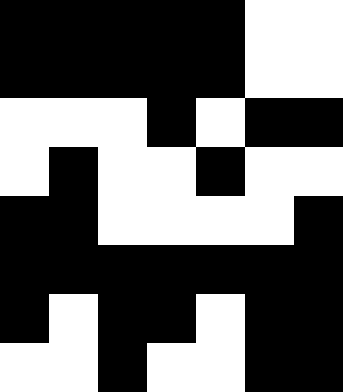[["black", "black", "black", "black", "black", "white", "white"], ["black", "black", "black", "black", "black", "white", "white"], ["white", "white", "white", "black", "white", "black", "black"], ["white", "black", "white", "white", "black", "white", "white"], ["black", "black", "white", "white", "white", "white", "black"], ["black", "black", "black", "black", "black", "black", "black"], ["black", "white", "black", "black", "white", "black", "black"], ["white", "white", "black", "white", "white", "black", "black"]]